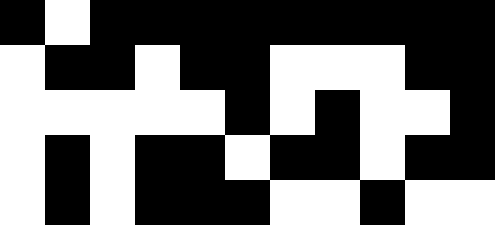[["black", "white", "black", "black", "black", "black", "black", "black", "black", "black", "black"], ["white", "black", "black", "white", "black", "black", "white", "white", "white", "black", "black"], ["white", "white", "white", "white", "white", "black", "white", "black", "white", "white", "black"], ["white", "black", "white", "black", "black", "white", "black", "black", "white", "black", "black"], ["white", "black", "white", "black", "black", "black", "white", "white", "black", "white", "white"]]